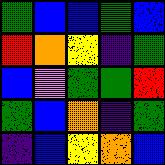[["green", "blue", "blue", "green", "blue"], ["red", "orange", "yellow", "indigo", "green"], ["blue", "violet", "green", "green", "red"], ["green", "blue", "orange", "indigo", "green"], ["indigo", "blue", "yellow", "orange", "blue"]]